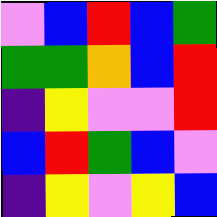[["violet", "blue", "red", "blue", "green"], ["green", "green", "orange", "blue", "red"], ["indigo", "yellow", "violet", "violet", "red"], ["blue", "red", "green", "blue", "violet"], ["indigo", "yellow", "violet", "yellow", "blue"]]